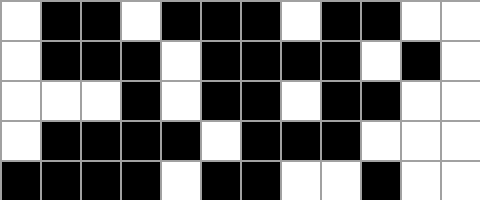[["white", "black", "black", "white", "black", "black", "black", "white", "black", "black", "white", "white"], ["white", "black", "black", "black", "white", "black", "black", "black", "black", "white", "black", "white"], ["white", "white", "white", "black", "white", "black", "black", "white", "black", "black", "white", "white"], ["white", "black", "black", "black", "black", "white", "black", "black", "black", "white", "white", "white"], ["black", "black", "black", "black", "white", "black", "black", "white", "white", "black", "white", "white"]]